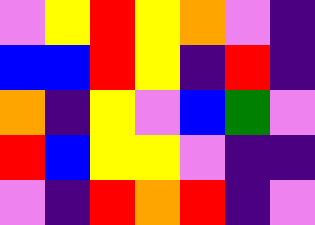[["violet", "yellow", "red", "yellow", "orange", "violet", "indigo"], ["blue", "blue", "red", "yellow", "indigo", "red", "indigo"], ["orange", "indigo", "yellow", "violet", "blue", "green", "violet"], ["red", "blue", "yellow", "yellow", "violet", "indigo", "indigo"], ["violet", "indigo", "red", "orange", "red", "indigo", "violet"]]